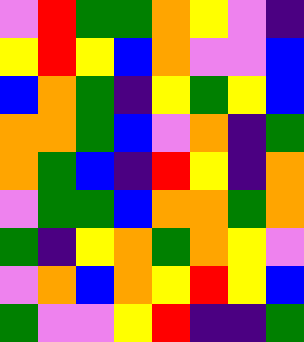[["violet", "red", "green", "green", "orange", "yellow", "violet", "indigo"], ["yellow", "red", "yellow", "blue", "orange", "violet", "violet", "blue"], ["blue", "orange", "green", "indigo", "yellow", "green", "yellow", "blue"], ["orange", "orange", "green", "blue", "violet", "orange", "indigo", "green"], ["orange", "green", "blue", "indigo", "red", "yellow", "indigo", "orange"], ["violet", "green", "green", "blue", "orange", "orange", "green", "orange"], ["green", "indigo", "yellow", "orange", "green", "orange", "yellow", "violet"], ["violet", "orange", "blue", "orange", "yellow", "red", "yellow", "blue"], ["green", "violet", "violet", "yellow", "red", "indigo", "indigo", "green"]]